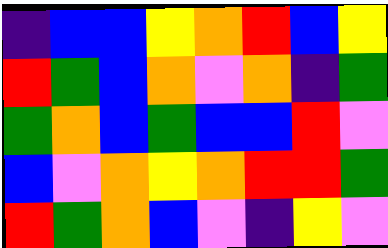[["indigo", "blue", "blue", "yellow", "orange", "red", "blue", "yellow"], ["red", "green", "blue", "orange", "violet", "orange", "indigo", "green"], ["green", "orange", "blue", "green", "blue", "blue", "red", "violet"], ["blue", "violet", "orange", "yellow", "orange", "red", "red", "green"], ["red", "green", "orange", "blue", "violet", "indigo", "yellow", "violet"]]